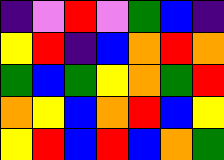[["indigo", "violet", "red", "violet", "green", "blue", "indigo"], ["yellow", "red", "indigo", "blue", "orange", "red", "orange"], ["green", "blue", "green", "yellow", "orange", "green", "red"], ["orange", "yellow", "blue", "orange", "red", "blue", "yellow"], ["yellow", "red", "blue", "red", "blue", "orange", "green"]]